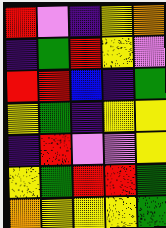[["red", "violet", "indigo", "yellow", "orange"], ["indigo", "green", "red", "yellow", "violet"], ["red", "red", "blue", "indigo", "green"], ["yellow", "green", "indigo", "yellow", "yellow"], ["indigo", "red", "violet", "violet", "yellow"], ["yellow", "green", "red", "red", "green"], ["orange", "yellow", "yellow", "yellow", "green"]]